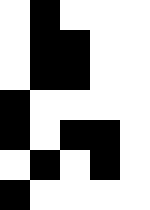[["white", "black", "white", "white", "white"], ["white", "black", "black", "white", "white"], ["white", "black", "black", "white", "white"], ["black", "white", "white", "white", "white"], ["black", "white", "black", "black", "white"], ["white", "black", "white", "black", "white"], ["black", "white", "white", "white", "white"]]